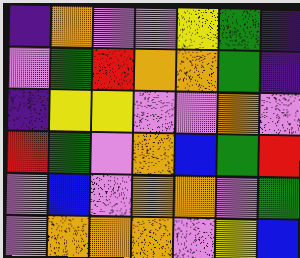[["indigo", "orange", "violet", "violet", "yellow", "green", "indigo"], ["violet", "green", "red", "orange", "orange", "green", "indigo"], ["indigo", "yellow", "yellow", "violet", "violet", "orange", "violet"], ["red", "green", "violet", "orange", "blue", "green", "red"], ["violet", "blue", "violet", "orange", "orange", "violet", "green"], ["violet", "orange", "orange", "orange", "violet", "yellow", "blue"]]